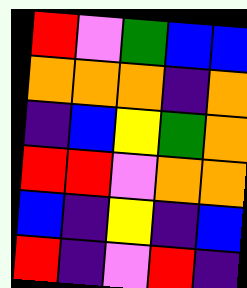[["red", "violet", "green", "blue", "blue"], ["orange", "orange", "orange", "indigo", "orange"], ["indigo", "blue", "yellow", "green", "orange"], ["red", "red", "violet", "orange", "orange"], ["blue", "indigo", "yellow", "indigo", "blue"], ["red", "indigo", "violet", "red", "indigo"]]